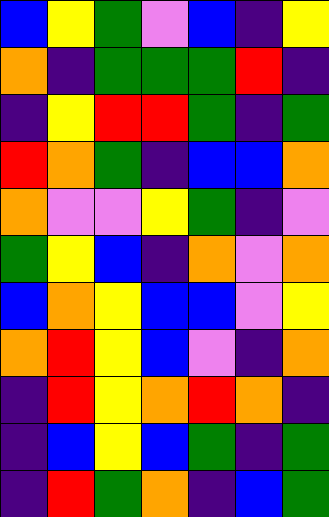[["blue", "yellow", "green", "violet", "blue", "indigo", "yellow"], ["orange", "indigo", "green", "green", "green", "red", "indigo"], ["indigo", "yellow", "red", "red", "green", "indigo", "green"], ["red", "orange", "green", "indigo", "blue", "blue", "orange"], ["orange", "violet", "violet", "yellow", "green", "indigo", "violet"], ["green", "yellow", "blue", "indigo", "orange", "violet", "orange"], ["blue", "orange", "yellow", "blue", "blue", "violet", "yellow"], ["orange", "red", "yellow", "blue", "violet", "indigo", "orange"], ["indigo", "red", "yellow", "orange", "red", "orange", "indigo"], ["indigo", "blue", "yellow", "blue", "green", "indigo", "green"], ["indigo", "red", "green", "orange", "indigo", "blue", "green"]]